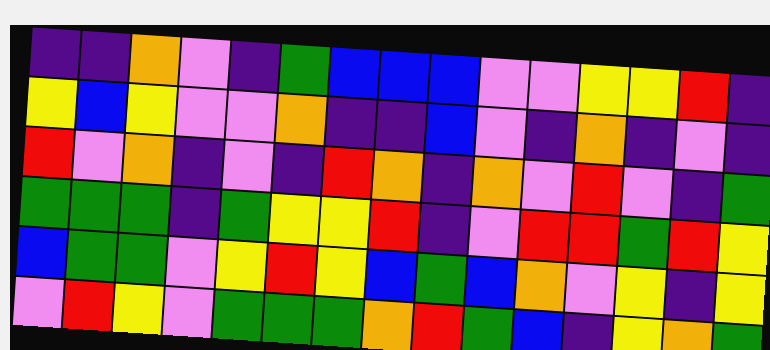[["indigo", "indigo", "orange", "violet", "indigo", "green", "blue", "blue", "blue", "violet", "violet", "yellow", "yellow", "red", "indigo"], ["yellow", "blue", "yellow", "violet", "violet", "orange", "indigo", "indigo", "blue", "violet", "indigo", "orange", "indigo", "violet", "indigo"], ["red", "violet", "orange", "indigo", "violet", "indigo", "red", "orange", "indigo", "orange", "violet", "red", "violet", "indigo", "green"], ["green", "green", "green", "indigo", "green", "yellow", "yellow", "red", "indigo", "violet", "red", "red", "green", "red", "yellow"], ["blue", "green", "green", "violet", "yellow", "red", "yellow", "blue", "green", "blue", "orange", "violet", "yellow", "indigo", "yellow"], ["violet", "red", "yellow", "violet", "green", "green", "green", "orange", "red", "green", "blue", "indigo", "yellow", "orange", "green"]]